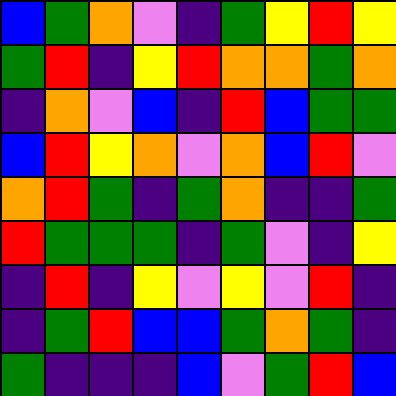[["blue", "green", "orange", "violet", "indigo", "green", "yellow", "red", "yellow"], ["green", "red", "indigo", "yellow", "red", "orange", "orange", "green", "orange"], ["indigo", "orange", "violet", "blue", "indigo", "red", "blue", "green", "green"], ["blue", "red", "yellow", "orange", "violet", "orange", "blue", "red", "violet"], ["orange", "red", "green", "indigo", "green", "orange", "indigo", "indigo", "green"], ["red", "green", "green", "green", "indigo", "green", "violet", "indigo", "yellow"], ["indigo", "red", "indigo", "yellow", "violet", "yellow", "violet", "red", "indigo"], ["indigo", "green", "red", "blue", "blue", "green", "orange", "green", "indigo"], ["green", "indigo", "indigo", "indigo", "blue", "violet", "green", "red", "blue"]]